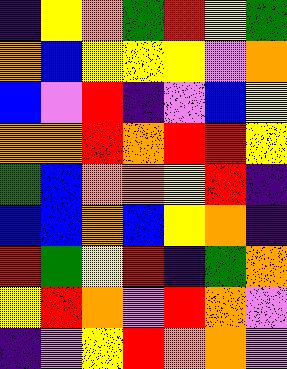[["indigo", "yellow", "orange", "green", "red", "yellow", "green"], ["orange", "blue", "yellow", "yellow", "yellow", "violet", "orange"], ["blue", "violet", "red", "indigo", "violet", "blue", "yellow"], ["orange", "orange", "red", "orange", "red", "red", "yellow"], ["green", "blue", "orange", "orange", "yellow", "red", "indigo"], ["blue", "blue", "orange", "blue", "yellow", "orange", "indigo"], ["red", "green", "yellow", "red", "indigo", "green", "orange"], ["yellow", "red", "orange", "violet", "red", "orange", "violet"], ["indigo", "violet", "yellow", "red", "orange", "orange", "violet"]]